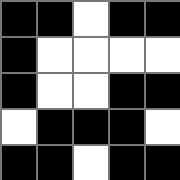[["black", "black", "white", "black", "black"], ["black", "white", "white", "white", "white"], ["black", "white", "white", "black", "black"], ["white", "black", "black", "black", "white"], ["black", "black", "white", "black", "black"]]